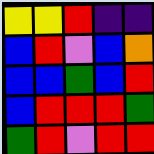[["yellow", "yellow", "red", "indigo", "indigo"], ["blue", "red", "violet", "blue", "orange"], ["blue", "blue", "green", "blue", "red"], ["blue", "red", "red", "red", "green"], ["green", "red", "violet", "red", "red"]]